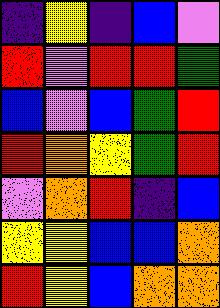[["indigo", "yellow", "indigo", "blue", "violet"], ["red", "violet", "red", "red", "green"], ["blue", "violet", "blue", "green", "red"], ["red", "orange", "yellow", "green", "red"], ["violet", "orange", "red", "indigo", "blue"], ["yellow", "yellow", "blue", "blue", "orange"], ["red", "yellow", "blue", "orange", "orange"]]